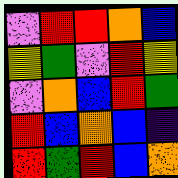[["violet", "red", "red", "orange", "blue"], ["yellow", "green", "violet", "red", "yellow"], ["violet", "orange", "blue", "red", "green"], ["red", "blue", "orange", "blue", "indigo"], ["red", "green", "red", "blue", "orange"]]